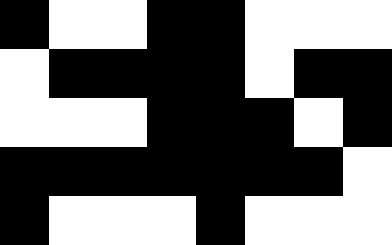[["black", "white", "white", "black", "black", "white", "white", "white"], ["white", "black", "black", "black", "black", "white", "black", "black"], ["white", "white", "white", "black", "black", "black", "white", "black"], ["black", "black", "black", "black", "black", "black", "black", "white"], ["black", "white", "white", "white", "black", "white", "white", "white"]]